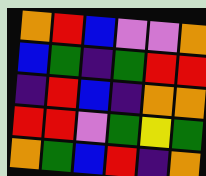[["orange", "red", "blue", "violet", "violet", "orange"], ["blue", "green", "indigo", "green", "red", "red"], ["indigo", "red", "blue", "indigo", "orange", "orange"], ["red", "red", "violet", "green", "yellow", "green"], ["orange", "green", "blue", "red", "indigo", "orange"]]